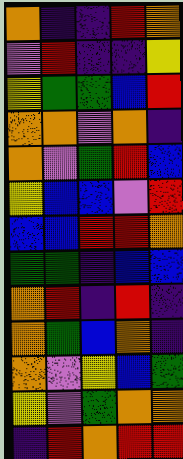[["orange", "indigo", "indigo", "red", "orange"], ["violet", "red", "indigo", "indigo", "yellow"], ["yellow", "green", "green", "blue", "red"], ["orange", "orange", "violet", "orange", "indigo"], ["orange", "violet", "green", "red", "blue"], ["yellow", "blue", "blue", "violet", "red"], ["blue", "blue", "red", "red", "orange"], ["green", "green", "indigo", "blue", "blue"], ["orange", "red", "indigo", "red", "indigo"], ["orange", "green", "blue", "orange", "indigo"], ["orange", "violet", "yellow", "blue", "green"], ["yellow", "violet", "green", "orange", "orange"], ["indigo", "red", "orange", "red", "red"]]